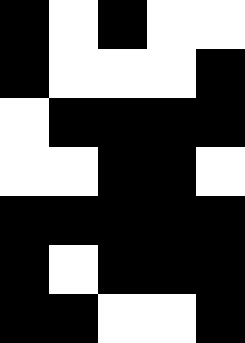[["black", "white", "black", "white", "white"], ["black", "white", "white", "white", "black"], ["white", "black", "black", "black", "black"], ["white", "white", "black", "black", "white"], ["black", "black", "black", "black", "black"], ["black", "white", "black", "black", "black"], ["black", "black", "white", "white", "black"]]